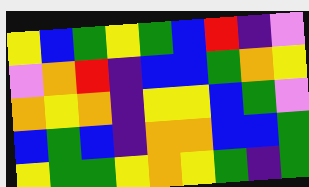[["yellow", "blue", "green", "yellow", "green", "blue", "red", "indigo", "violet"], ["violet", "orange", "red", "indigo", "blue", "blue", "green", "orange", "yellow"], ["orange", "yellow", "orange", "indigo", "yellow", "yellow", "blue", "green", "violet"], ["blue", "green", "blue", "indigo", "orange", "orange", "blue", "blue", "green"], ["yellow", "green", "green", "yellow", "orange", "yellow", "green", "indigo", "green"]]